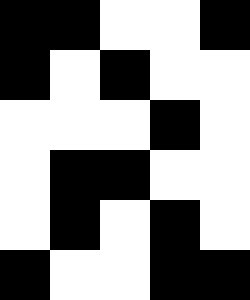[["black", "black", "white", "white", "black"], ["black", "white", "black", "white", "white"], ["white", "white", "white", "black", "white"], ["white", "black", "black", "white", "white"], ["white", "black", "white", "black", "white"], ["black", "white", "white", "black", "black"]]